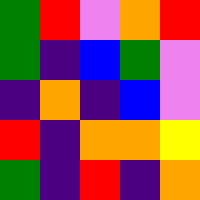[["green", "red", "violet", "orange", "red"], ["green", "indigo", "blue", "green", "violet"], ["indigo", "orange", "indigo", "blue", "violet"], ["red", "indigo", "orange", "orange", "yellow"], ["green", "indigo", "red", "indigo", "orange"]]